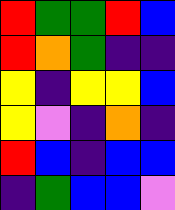[["red", "green", "green", "red", "blue"], ["red", "orange", "green", "indigo", "indigo"], ["yellow", "indigo", "yellow", "yellow", "blue"], ["yellow", "violet", "indigo", "orange", "indigo"], ["red", "blue", "indigo", "blue", "blue"], ["indigo", "green", "blue", "blue", "violet"]]